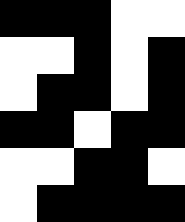[["black", "black", "black", "white", "white"], ["white", "white", "black", "white", "black"], ["white", "black", "black", "white", "black"], ["black", "black", "white", "black", "black"], ["white", "white", "black", "black", "white"], ["white", "black", "black", "black", "black"]]